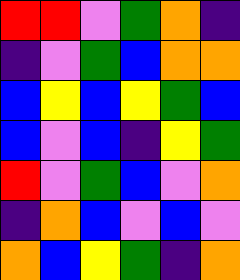[["red", "red", "violet", "green", "orange", "indigo"], ["indigo", "violet", "green", "blue", "orange", "orange"], ["blue", "yellow", "blue", "yellow", "green", "blue"], ["blue", "violet", "blue", "indigo", "yellow", "green"], ["red", "violet", "green", "blue", "violet", "orange"], ["indigo", "orange", "blue", "violet", "blue", "violet"], ["orange", "blue", "yellow", "green", "indigo", "orange"]]